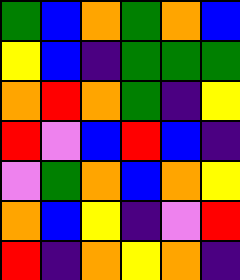[["green", "blue", "orange", "green", "orange", "blue"], ["yellow", "blue", "indigo", "green", "green", "green"], ["orange", "red", "orange", "green", "indigo", "yellow"], ["red", "violet", "blue", "red", "blue", "indigo"], ["violet", "green", "orange", "blue", "orange", "yellow"], ["orange", "blue", "yellow", "indigo", "violet", "red"], ["red", "indigo", "orange", "yellow", "orange", "indigo"]]